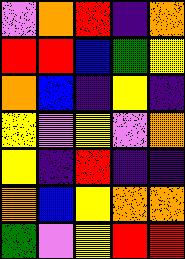[["violet", "orange", "red", "indigo", "orange"], ["red", "red", "blue", "green", "yellow"], ["orange", "blue", "indigo", "yellow", "indigo"], ["yellow", "violet", "yellow", "violet", "orange"], ["yellow", "indigo", "red", "indigo", "indigo"], ["orange", "blue", "yellow", "orange", "orange"], ["green", "violet", "yellow", "red", "red"]]